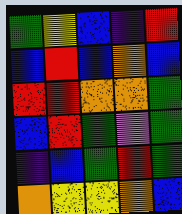[["green", "yellow", "blue", "indigo", "red"], ["blue", "red", "blue", "orange", "blue"], ["red", "red", "orange", "orange", "green"], ["blue", "red", "green", "violet", "green"], ["indigo", "blue", "green", "red", "green"], ["orange", "yellow", "yellow", "orange", "blue"]]